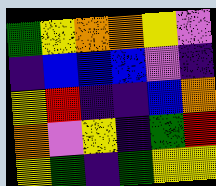[["green", "yellow", "orange", "orange", "yellow", "violet"], ["indigo", "blue", "blue", "blue", "violet", "indigo"], ["yellow", "red", "indigo", "indigo", "blue", "orange"], ["orange", "violet", "yellow", "indigo", "green", "red"], ["yellow", "green", "indigo", "green", "yellow", "yellow"]]